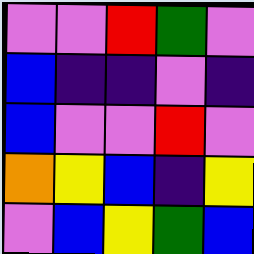[["violet", "violet", "red", "green", "violet"], ["blue", "indigo", "indigo", "violet", "indigo"], ["blue", "violet", "violet", "red", "violet"], ["orange", "yellow", "blue", "indigo", "yellow"], ["violet", "blue", "yellow", "green", "blue"]]